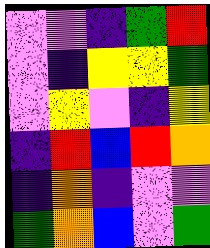[["violet", "violet", "indigo", "green", "red"], ["violet", "indigo", "yellow", "yellow", "green"], ["violet", "yellow", "violet", "indigo", "yellow"], ["indigo", "red", "blue", "red", "orange"], ["indigo", "orange", "indigo", "violet", "violet"], ["green", "orange", "blue", "violet", "green"]]